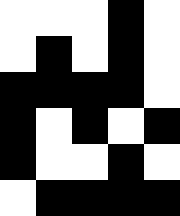[["white", "white", "white", "black", "white"], ["white", "black", "white", "black", "white"], ["black", "black", "black", "black", "white"], ["black", "white", "black", "white", "black"], ["black", "white", "white", "black", "white"], ["white", "black", "black", "black", "black"]]